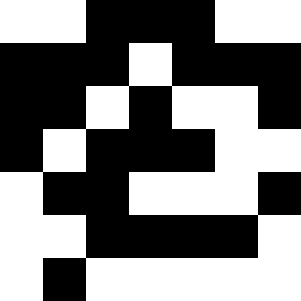[["white", "white", "black", "black", "black", "white", "white"], ["black", "black", "black", "white", "black", "black", "black"], ["black", "black", "white", "black", "white", "white", "black"], ["black", "white", "black", "black", "black", "white", "white"], ["white", "black", "black", "white", "white", "white", "black"], ["white", "white", "black", "black", "black", "black", "white"], ["white", "black", "white", "white", "white", "white", "white"]]